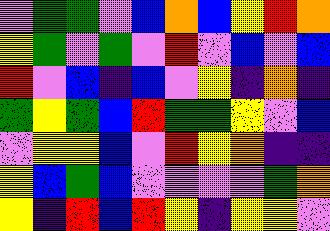[["violet", "green", "green", "violet", "blue", "orange", "blue", "yellow", "red", "orange"], ["yellow", "green", "violet", "green", "violet", "red", "violet", "blue", "violet", "blue"], ["red", "violet", "blue", "indigo", "blue", "violet", "yellow", "indigo", "orange", "indigo"], ["green", "yellow", "green", "blue", "red", "green", "green", "yellow", "violet", "blue"], ["violet", "yellow", "yellow", "blue", "violet", "red", "yellow", "orange", "indigo", "indigo"], ["yellow", "blue", "green", "blue", "violet", "violet", "violet", "violet", "green", "orange"], ["yellow", "indigo", "red", "blue", "red", "yellow", "indigo", "yellow", "yellow", "violet"]]